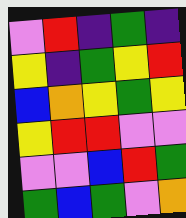[["violet", "red", "indigo", "green", "indigo"], ["yellow", "indigo", "green", "yellow", "red"], ["blue", "orange", "yellow", "green", "yellow"], ["yellow", "red", "red", "violet", "violet"], ["violet", "violet", "blue", "red", "green"], ["green", "blue", "green", "violet", "orange"]]